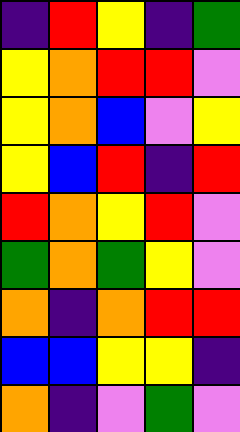[["indigo", "red", "yellow", "indigo", "green"], ["yellow", "orange", "red", "red", "violet"], ["yellow", "orange", "blue", "violet", "yellow"], ["yellow", "blue", "red", "indigo", "red"], ["red", "orange", "yellow", "red", "violet"], ["green", "orange", "green", "yellow", "violet"], ["orange", "indigo", "orange", "red", "red"], ["blue", "blue", "yellow", "yellow", "indigo"], ["orange", "indigo", "violet", "green", "violet"]]